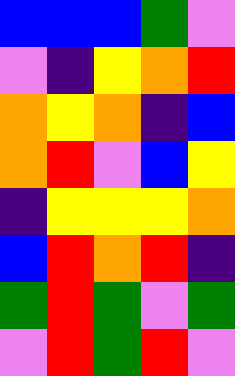[["blue", "blue", "blue", "green", "violet"], ["violet", "indigo", "yellow", "orange", "red"], ["orange", "yellow", "orange", "indigo", "blue"], ["orange", "red", "violet", "blue", "yellow"], ["indigo", "yellow", "yellow", "yellow", "orange"], ["blue", "red", "orange", "red", "indigo"], ["green", "red", "green", "violet", "green"], ["violet", "red", "green", "red", "violet"]]